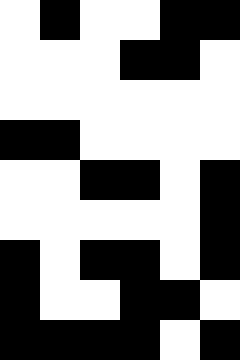[["white", "black", "white", "white", "black", "black"], ["white", "white", "white", "black", "black", "white"], ["white", "white", "white", "white", "white", "white"], ["black", "black", "white", "white", "white", "white"], ["white", "white", "black", "black", "white", "black"], ["white", "white", "white", "white", "white", "black"], ["black", "white", "black", "black", "white", "black"], ["black", "white", "white", "black", "black", "white"], ["black", "black", "black", "black", "white", "black"]]